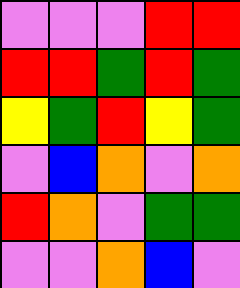[["violet", "violet", "violet", "red", "red"], ["red", "red", "green", "red", "green"], ["yellow", "green", "red", "yellow", "green"], ["violet", "blue", "orange", "violet", "orange"], ["red", "orange", "violet", "green", "green"], ["violet", "violet", "orange", "blue", "violet"]]